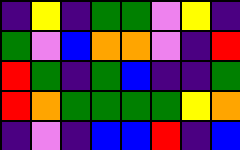[["indigo", "yellow", "indigo", "green", "green", "violet", "yellow", "indigo"], ["green", "violet", "blue", "orange", "orange", "violet", "indigo", "red"], ["red", "green", "indigo", "green", "blue", "indigo", "indigo", "green"], ["red", "orange", "green", "green", "green", "green", "yellow", "orange"], ["indigo", "violet", "indigo", "blue", "blue", "red", "indigo", "blue"]]